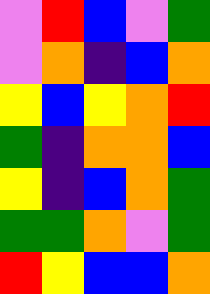[["violet", "red", "blue", "violet", "green"], ["violet", "orange", "indigo", "blue", "orange"], ["yellow", "blue", "yellow", "orange", "red"], ["green", "indigo", "orange", "orange", "blue"], ["yellow", "indigo", "blue", "orange", "green"], ["green", "green", "orange", "violet", "green"], ["red", "yellow", "blue", "blue", "orange"]]